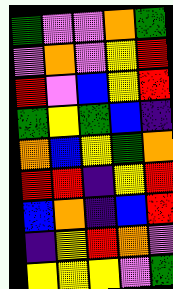[["green", "violet", "violet", "orange", "green"], ["violet", "orange", "violet", "yellow", "red"], ["red", "violet", "blue", "yellow", "red"], ["green", "yellow", "green", "blue", "indigo"], ["orange", "blue", "yellow", "green", "orange"], ["red", "red", "indigo", "yellow", "red"], ["blue", "orange", "indigo", "blue", "red"], ["indigo", "yellow", "red", "orange", "violet"], ["yellow", "yellow", "yellow", "violet", "green"]]